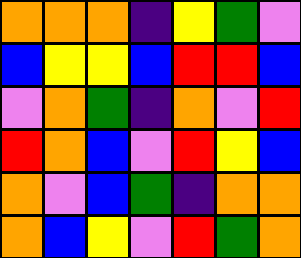[["orange", "orange", "orange", "indigo", "yellow", "green", "violet"], ["blue", "yellow", "yellow", "blue", "red", "red", "blue"], ["violet", "orange", "green", "indigo", "orange", "violet", "red"], ["red", "orange", "blue", "violet", "red", "yellow", "blue"], ["orange", "violet", "blue", "green", "indigo", "orange", "orange"], ["orange", "blue", "yellow", "violet", "red", "green", "orange"]]